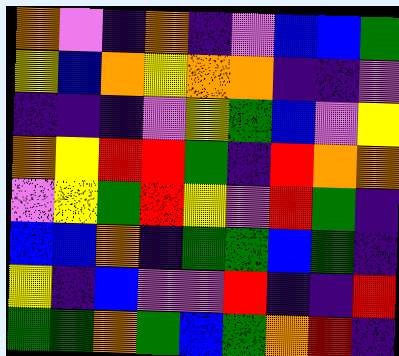[["orange", "violet", "indigo", "orange", "indigo", "violet", "blue", "blue", "green"], ["yellow", "blue", "orange", "yellow", "orange", "orange", "indigo", "indigo", "violet"], ["indigo", "indigo", "indigo", "violet", "yellow", "green", "blue", "violet", "yellow"], ["orange", "yellow", "red", "red", "green", "indigo", "red", "orange", "orange"], ["violet", "yellow", "green", "red", "yellow", "violet", "red", "green", "indigo"], ["blue", "blue", "orange", "indigo", "green", "green", "blue", "green", "indigo"], ["yellow", "indigo", "blue", "violet", "violet", "red", "indigo", "indigo", "red"], ["green", "green", "orange", "green", "blue", "green", "orange", "red", "indigo"]]